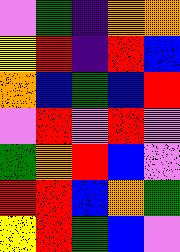[["violet", "green", "indigo", "orange", "orange"], ["yellow", "red", "indigo", "red", "blue"], ["orange", "blue", "green", "blue", "red"], ["violet", "red", "violet", "red", "violet"], ["green", "orange", "red", "blue", "violet"], ["red", "red", "blue", "orange", "green"], ["yellow", "red", "green", "blue", "violet"]]